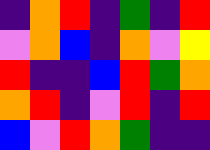[["indigo", "orange", "red", "indigo", "green", "indigo", "red"], ["violet", "orange", "blue", "indigo", "orange", "violet", "yellow"], ["red", "indigo", "indigo", "blue", "red", "green", "orange"], ["orange", "red", "indigo", "violet", "red", "indigo", "red"], ["blue", "violet", "red", "orange", "green", "indigo", "indigo"]]